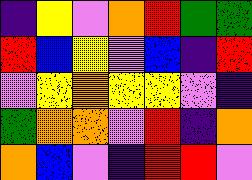[["indigo", "yellow", "violet", "orange", "red", "green", "green"], ["red", "blue", "yellow", "violet", "blue", "indigo", "red"], ["violet", "yellow", "orange", "yellow", "yellow", "violet", "indigo"], ["green", "orange", "orange", "violet", "red", "indigo", "orange"], ["orange", "blue", "violet", "indigo", "red", "red", "violet"]]